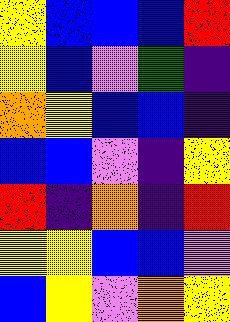[["yellow", "blue", "blue", "blue", "red"], ["yellow", "blue", "violet", "green", "indigo"], ["orange", "yellow", "blue", "blue", "indigo"], ["blue", "blue", "violet", "indigo", "yellow"], ["red", "indigo", "orange", "indigo", "red"], ["yellow", "yellow", "blue", "blue", "violet"], ["blue", "yellow", "violet", "orange", "yellow"]]